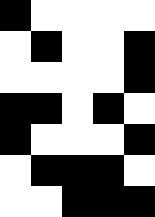[["black", "white", "white", "white", "white"], ["white", "black", "white", "white", "black"], ["white", "white", "white", "white", "black"], ["black", "black", "white", "black", "white"], ["black", "white", "white", "white", "black"], ["white", "black", "black", "black", "white"], ["white", "white", "black", "black", "black"]]